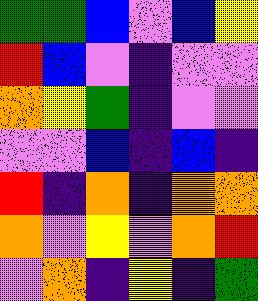[["green", "green", "blue", "violet", "blue", "yellow"], ["red", "blue", "violet", "indigo", "violet", "violet"], ["orange", "yellow", "green", "indigo", "violet", "violet"], ["violet", "violet", "blue", "indigo", "blue", "indigo"], ["red", "indigo", "orange", "indigo", "orange", "orange"], ["orange", "violet", "yellow", "violet", "orange", "red"], ["violet", "orange", "indigo", "yellow", "indigo", "green"]]